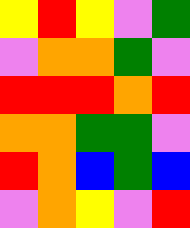[["yellow", "red", "yellow", "violet", "green"], ["violet", "orange", "orange", "green", "violet"], ["red", "red", "red", "orange", "red"], ["orange", "orange", "green", "green", "violet"], ["red", "orange", "blue", "green", "blue"], ["violet", "orange", "yellow", "violet", "red"]]